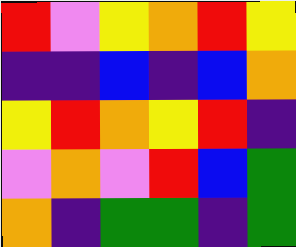[["red", "violet", "yellow", "orange", "red", "yellow"], ["indigo", "indigo", "blue", "indigo", "blue", "orange"], ["yellow", "red", "orange", "yellow", "red", "indigo"], ["violet", "orange", "violet", "red", "blue", "green"], ["orange", "indigo", "green", "green", "indigo", "green"]]